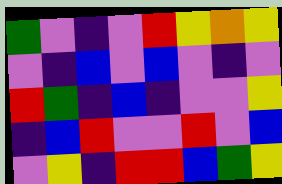[["green", "violet", "indigo", "violet", "red", "yellow", "orange", "yellow"], ["violet", "indigo", "blue", "violet", "blue", "violet", "indigo", "violet"], ["red", "green", "indigo", "blue", "indigo", "violet", "violet", "yellow"], ["indigo", "blue", "red", "violet", "violet", "red", "violet", "blue"], ["violet", "yellow", "indigo", "red", "red", "blue", "green", "yellow"]]